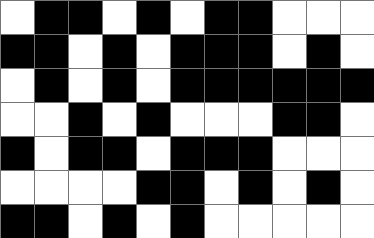[["white", "black", "black", "white", "black", "white", "black", "black", "white", "white", "white"], ["black", "black", "white", "black", "white", "black", "black", "black", "white", "black", "white"], ["white", "black", "white", "black", "white", "black", "black", "black", "black", "black", "black"], ["white", "white", "black", "white", "black", "white", "white", "white", "black", "black", "white"], ["black", "white", "black", "black", "white", "black", "black", "black", "white", "white", "white"], ["white", "white", "white", "white", "black", "black", "white", "black", "white", "black", "white"], ["black", "black", "white", "black", "white", "black", "white", "white", "white", "white", "white"]]